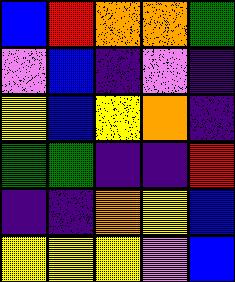[["blue", "red", "orange", "orange", "green"], ["violet", "blue", "indigo", "violet", "indigo"], ["yellow", "blue", "yellow", "orange", "indigo"], ["green", "green", "indigo", "indigo", "red"], ["indigo", "indigo", "orange", "yellow", "blue"], ["yellow", "yellow", "yellow", "violet", "blue"]]